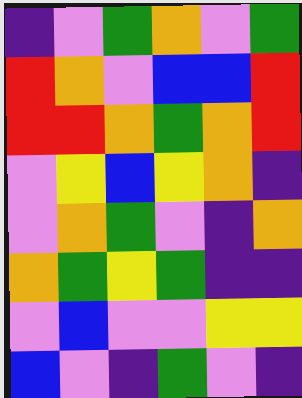[["indigo", "violet", "green", "orange", "violet", "green"], ["red", "orange", "violet", "blue", "blue", "red"], ["red", "red", "orange", "green", "orange", "red"], ["violet", "yellow", "blue", "yellow", "orange", "indigo"], ["violet", "orange", "green", "violet", "indigo", "orange"], ["orange", "green", "yellow", "green", "indigo", "indigo"], ["violet", "blue", "violet", "violet", "yellow", "yellow"], ["blue", "violet", "indigo", "green", "violet", "indigo"]]